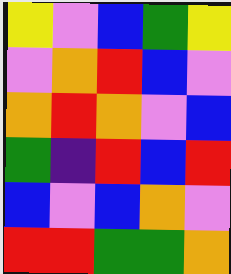[["yellow", "violet", "blue", "green", "yellow"], ["violet", "orange", "red", "blue", "violet"], ["orange", "red", "orange", "violet", "blue"], ["green", "indigo", "red", "blue", "red"], ["blue", "violet", "blue", "orange", "violet"], ["red", "red", "green", "green", "orange"]]